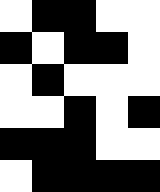[["white", "black", "black", "white", "white"], ["black", "white", "black", "black", "white"], ["white", "black", "white", "white", "white"], ["white", "white", "black", "white", "black"], ["black", "black", "black", "white", "white"], ["white", "black", "black", "black", "black"]]